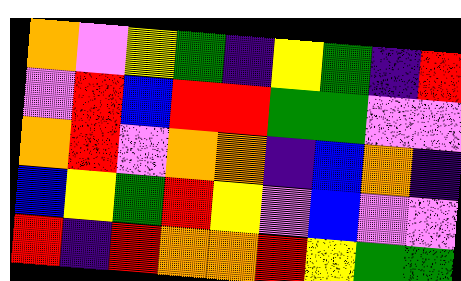[["orange", "violet", "yellow", "green", "indigo", "yellow", "green", "indigo", "red"], ["violet", "red", "blue", "red", "red", "green", "green", "violet", "violet"], ["orange", "red", "violet", "orange", "orange", "indigo", "blue", "orange", "indigo"], ["blue", "yellow", "green", "red", "yellow", "violet", "blue", "violet", "violet"], ["red", "indigo", "red", "orange", "orange", "red", "yellow", "green", "green"]]